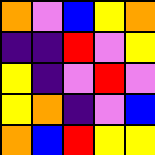[["orange", "violet", "blue", "yellow", "orange"], ["indigo", "indigo", "red", "violet", "yellow"], ["yellow", "indigo", "violet", "red", "violet"], ["yellow", "orange", "indigo", "violet", "blue"], ["orange", "blue", "red", "yellow", "yellow"]]